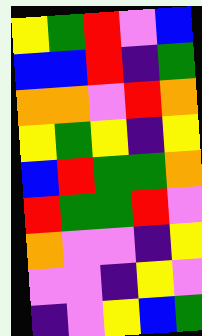[["yellow", "green", "red", "violet", "blue"], ["blue", "blue", "red", "indigo", "green"], ["orange", "orange", "violet", "red", "orange"], ["yellow", "green", "yellow", "indigo", "yellow"], ["blue", "red", "green", "green", "orange"], ["red", "green", "green", "red", "violet"], ["orange", "violet", "violet", "indigo", "yellow"], ["violet", "violet", "indigo", "yellow", "violet"], ["indigo", "violet", "yellow", "blue", "green"]]